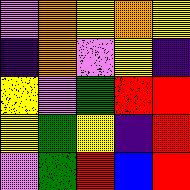[["violet", "orange", "yellow", "orange", "yellow"], ["indigo", "orange", "violet", "yellow", "indigo"], ["yellow", "violet", "green", "red", "red"], ["yellow", "green", "yellow", "indigo", "red"], ["violet", "green", "red", "blue", "red"]]